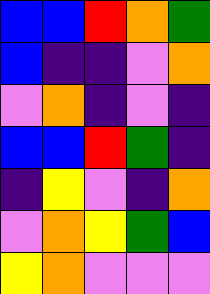[["blue", "blue", "red", "orange", "green"], ["blue", "indigo", "indigo", "violet", "orange"], ["violet", "orange", "indigo", "violet", "indigo"], ["blue", "blue", "red", "green", "indigo"], ["indigo", "yellow", "violet", "indigo", "orange"], ["violet", "orange", "yellow", "green", "blue"], ["yellow", "orange", "violet", "violet", "violet"]]